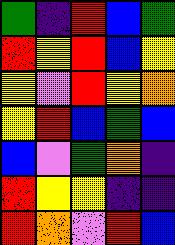[["green", "indigo", "red", "blue", "green"], ["red", "yellow", "red", "blue", "yellow"], ["yellow", "violet", "red", "yellow", "orange"], ["yellow", "red", "blue", "green", "blue"], ["blue", "violet", "green", "orange", "indigo"], ["red", "yellow", "yellow", "indigo", "indigo"], ["red", "orange", "violet", "red", "blue"]]